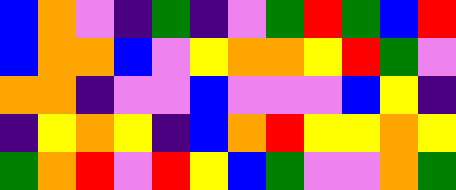[["blue", "orange", "violet", "indigo", "green", "indigo", "violet", "green", "red", "green", "blue", "red"], ["blue", "orange", "orange", "blue", "violet", "yellow", "orange", "orange", "yellow", "red", "green", "violet"], ["orange", "orange", "indigo", "violet", "violet", "blue", "violet", "violet", "violet", "blue", "yellow", "indigo"], ["indigo", "yellow", "orange", "yellow", "indigo", "blue", "orange", "red", "yellow", "yellow", "orange", "yellow"], ["green", "orange", "red", "violet", "red", "yellow", "blue", "green", "violet", "violet", "orange", "green"]]